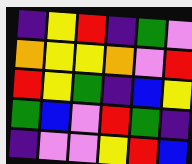[["indigo", "yellow", "red", "indigo", "green", "violet"], ["orange", "yellow", "yellow", "orange", "violet", "red"], ["red", "yellow", "green", "indigo", "blue", "yellow"], ["green", "blue", "violet", "red", "green", "indigo"], ["indigo", "violet", "violet", "yellow", "red", "blue"]]